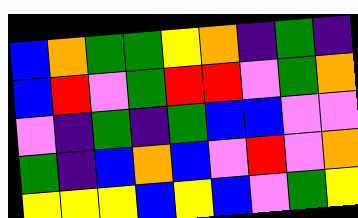[["blue", "orange", "green", "green", "yellow", "orange", "indigo", "green", "indigo"], ["blue", "red", "violet", "green", "red", "red", "violet", "green", "orange"], ["violet", "indigo", "green", "indigo", "green", "blue", "blue", "violet", "violet"], ["green", "indigo", "blue", "orange", "blue", "violet", "red", "violet", "orange"], ["yellow", "yellow", "yellow", "blue", "yellow", "blue", "violet", "green", "yellow"]]